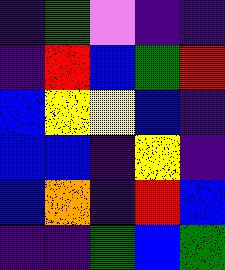[["indigo", "green", "violet", "indigo", "indigo"], ["indigo", "red", "blue", "green", "red"], ["blue", "yellow", "yellow", "blue", "indigo"], ["blue", "blue", "indigo", "yellow", "indigo"], ["blue", "orange", "indigo", "red", "blue"], ["indigo", "indigo", "green", "blue", "green"]]